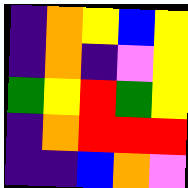[["indigo", "orange", "yellow", "blue", "yellow"], ["indigo", "orange", "indigo", "violet", "yellow"], ["green", "yellow", "red", "green", "yellow"], ["indigo", "orange", "red", "red", "red"], ["indigo", "indigo", "blue", "orange", "violet"]]